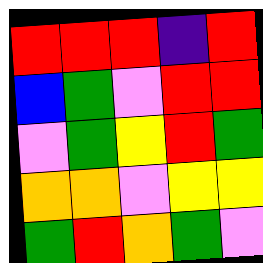[["red", "red", "red", "indigo", "red"], ["blue", "green", "violet", "red", "red"], ["violet", "green", "yellow", "red", "green"], ["orange", "orange", "violet", "yellow", "yellow"], ["green", "red", "orange", "green", "violet"]]